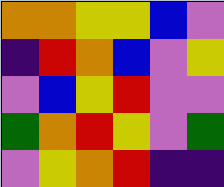[["orange", "orange", "yellow", "yellow", "blue", "violet"], ["indigo", "red", "orange", "blue", "violet", "yellow"], ["violet", "blue", "yellow", "red", "violet", "violet"], ["green", "orange", "red", "yellow", "violet", "green"], ["violet", "yellow", "orange", "red", "indigo", "indigo"]]